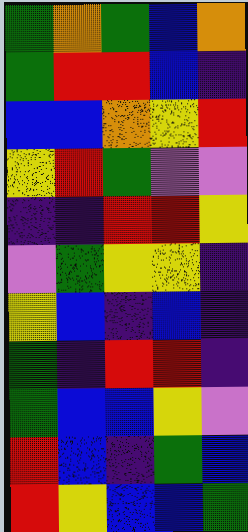[["green", "orange", "green", "blue", "orange"], ["green", "red", "red", "blue", "indigo"], ["blue", "blue", "orange", "yellow", "red"], ["yellow", "red", "green", "violet", "violet"], ["indigo", "indigo", "red", "red", "yellow"], ["violet", "green", "yellow", "yellow", "indigo"], ["yellow", "blue", "indigo", "blue", "indigo"], ["green", "indigo", "red", "red", "indigo"], ["green", "blue", "blue", "yellow", "violet"], ["red", "blue", "indigo", "green", "blue"], ["red", "yellow", "blue", "blue", "green"]]